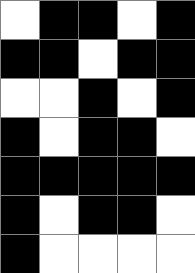[["white", "black", "black", "white", "black"], ["black", "black", "white", "black", "black"], ["white", "white", "black", "white", "black"], ["black", "white", "black", "black", "white"], ["black", "black", "black", "black", "black"], ["black", "white", "black", "black", "white"], ["black", "white", "white", "white", "white"]]